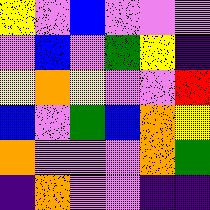[["yellow", "violet", "blue", "violet", "violet", "violet"], ["violet", "blue", "violet", "green", "yellow", "indigo"], ["yellow", "orange", "yellow", "violet", "violet", "red"], ["blue", "violet", "green", "blue", "orange", "yellow"], ["orange", "violet", "violet", "violet", "orange", "green"], ["indigo", "orange", "violet", "violet", "indigo", "indigo"]]